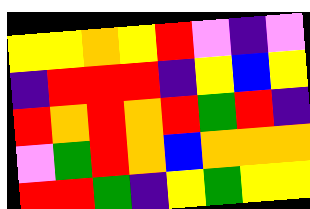[["yellow", "yellow", "orange", "yellow", "red", "violet", "indigo", "violet"], ["indigo", "red", "red", "red", "indigo", "yellow", "blue", "yellow"], ["red", "orange", "red", "orange", "red", "green", "red", "indigo"], ["violet", "green", "red", "orange", "blue", "orange", "orange", "orange"], ["red", "red", "green", "indigo", "yellow", "green", "yellow", "yellow"]]